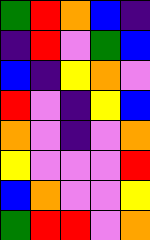[["green", "red", "orange", "blue", "indigo"], ["indigo", "red", "violet", "green", "blue"], ["blue", "indigo", "yellow", "orange", "violet"], ["red", "violet", "indigo", "yellow", "blue"], ["orange", "violet", "indigo", "violet", "orange"], ["yellow", "violet", "violet", "violet", "red"], ["blue", "orange", "violet", "violet", "yellow"], ["green", "red", "red", "violet", "orange"]]